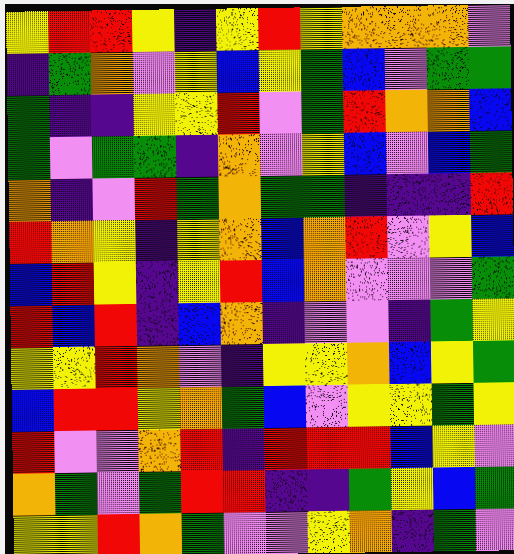[["yellow", "red", "red", "yellow", "indigo", "yellow", "red", "yellow", "orange", "orange", "orange", "violet"], ["indigo", "green", "orange", "violet", "yellow", "blue", "yellow", "green", "blue", "violet", "green", "green"], ["green", "indigo", "indigo", "yellow", "yellow", "red", "violet", "green", "red", "orange", "orange", "blue"], ["green", "violet", "green", "green", "indigo", "orange", "violet", "yellow", "blue", "violet", "blue", "green"], ["orange", "indigo", "violet", "red", "green", "orange", "green", "green", "indigo", "indigo", "indigo", "red"], ["red", "orange", "yellow", "indigo", "yellow", "orange", "blue", "orange", "red", "violet", "yellow", "blue"], ["blue", "red", "yellow", "indigo", "yellow", "red", "blue", "orange", "violet", "violet", "violet", "green"], ["red", "blue", "red", "indigo", "blue", "orange", "indigo", "violet", "violet", "indigo", "green", "yellow"], ["yellow", "yellow", "red", "orange", "violet", "indigo", "yellow", "yellow", "orange", "blue", "yellow", "green"], ["blue", "red", "red", "yellow", "orange", "green", "blue", "violet", "yellow", "yellow", "green", "yellow"], ["red", "violet", "violet", "orange", "red", "indigo", "red", "red", "red", "blue", "yellow", "violet"], ["orange", "green", "violet", "green", "red", "red", "indigo", "indigo", "green", "yellow", "blue", "green"], ["yellow", "yellow", "red", "orange", "green", "violet", "violet", "yellow", "orange", "indigo", "green", "violet"]]